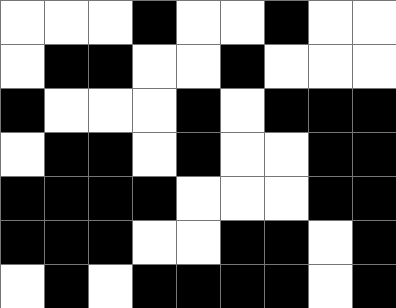[["white", "white", "white", "black", "white", "white", "black", "white", "white"], ["white", "black", "black", "white", "white", "black", "white", "white", "white"], ["black", "white", "white", "white", "black", "white", "black", "black", "black"], ["white", "black", "black", "white", "black", "white", "white", "black", "black"], ["black", "black", "black", "black", "white", "white", "white", "black", "black"], ["black", "black", "black", "white", "white", "black", "black", "white", "black"], ["white", "black", "white", "black", "black", "black", "black", "white", "black"]]